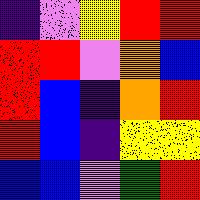[["indigo", "violet", "yellow", "red", "red"], ["red", "red", "violet", "orange", "blue"], ["red", "blue", "indigo", "orange", "red"], ["red", "blue", "indigo", "yellow", "yellow"], ["blue", "blue", "violet", "green", "red"]]